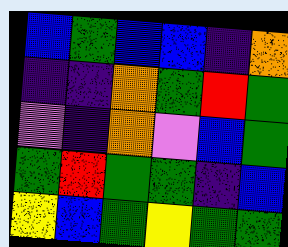[["blue", "green", "blue", "blue", "indigo", "orange"], ["indigo", "indigo", "orange", "green", "red", "green"], ["violet", "indigo", "orange", "violet", "blue", "green"], ["green", "red", "green", "green", "indigo", "blue"], ["yellow", "blue", "green", "yellow", "green", "green"]]